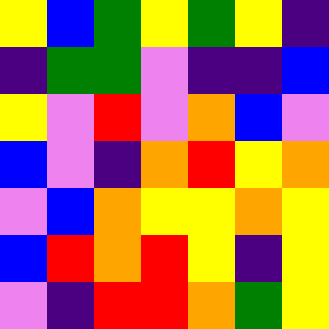[["yellow", "blue", "green", "yellow", "green", "yellow", "indigo"], ["indigo", "green", "green", "violet", "indigo", "indigo", "blue"], ["yellow", "violet", "red", "violet", "orange", "blue", "violet"], ["blue", "violet", "indigo", "orange", "red", "yellow", "orange"], ["violet", "blue", "orange", "yellow", "yellow", "orange", "yellow"], ["blue", "red", "orange", "red", "yellow", "indigo", "yellow"], ["violet", "indigo", "red", "red", "orange", "green", "yellow"]]